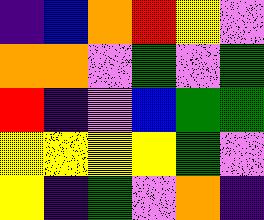[["indigo", "blue", "orange", "red", "yellow", "violet"], ["orange", "orange", "violet", "green", "violet", "green"], ["red", "indigo", "violet", "blue", "green", "green"], ["yellow", "yellow", "yellow", "yellow", "green", "violet"], ["yellow", "indigo", "green", "violet", "orange", "indigo"]]